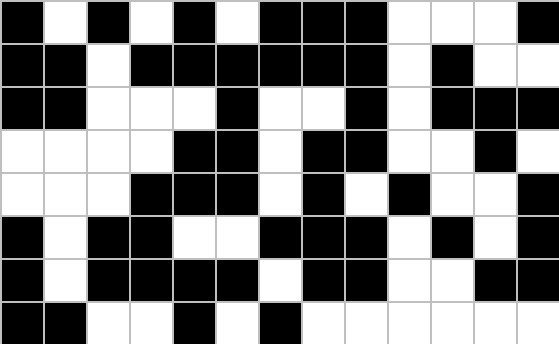[["black", "white", "black", "white", "black", "white", "black", "black", "black", "white", "white", "white", "black"], ["black", "black", "white", "black", "black", "black", "black", "black", "black", "white", "black", "white", "white"], ["black", "black", "white", "white", "white", "black", "white", "white", "black", "white", "black", "black", "black"], ["white", "white", "white", "white", "black", "black", "white", "black", "black", "white", "white", "black", "white"], ["white", "white", "white", "black", "black", "black", "white", "black", "white", "black", "white", "white", "black"], ["black", "white", "black", "black", "white", "white", "black", "black", "black", "white", "black", "white", "black"], ["black", "white", "black", "black", "black", "black", "white", "black", "black", "white", "white", "black", "black"], ["black", "black", "white", "white", "black", "white", "black", "white", "white", "white", "white", "white", "white"]]